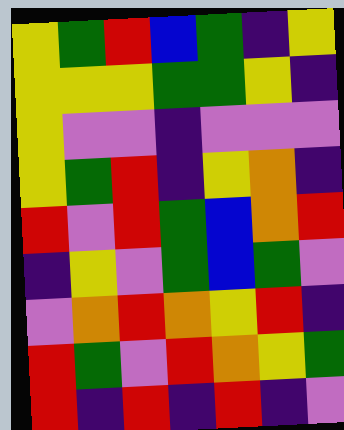[["yellow", "green", "red", "blue", "green", "indigo", "yellow"], ["yellow", "yellow", "yellow", "green", "green", "yellow", "indigo"], ["yellow", "violet", "violet", "indigo", "violet", "violet", "violet"], ["yellow", "green", "red", "indigo", "yellow", "orange", "indigo"], ["red", "violet", "red", "green", "blue", "orange", "red"], ["indigo", "yellow", "violet", "green", "blue", "green", "violet"], ["violet", "orange", "red", "orange", "yellow", "red", "indigo"], ["red", "green", "violet", "red", "orange", "yellow", "green"], ["red", "indigo", "red", "indigo", "red", "indigo", "violet"]]